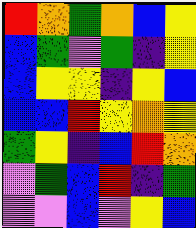[["red", "orange", "green", "orange", "blue", "yellow"], ["blue", "green", "violet", "green", "indigo", "yellow"], ["blue", "yellow", "yellow", "indigo", "yellow", "blue"], ["blue", "blue", "red", "yellow", "orange", "yellow"], ["green", "yellow", "indigo", "blue", "red", "orange"], ["violet", "green", "blue", "red", "indigo", "green"], ["violet", "violet", "blue", "violet", "yellow", "blue"]]